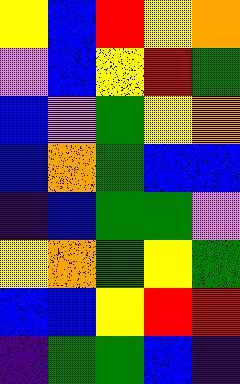[["yellow", "blue", "red", "yellow", "orange"], ["violet", "blue", "yellow", "red", "green"], ["blue", "violet", "green", "yellow", "orange"], ["blue", "orange", "green", "blue", "blue"], ["indigo", "blue", "green", "green", "violet"], ["yellow", "orange", "green", "yellow", "green"], ["blue", "blue", "yellow", "red", "red"], ["indigo", "green", "green", "blue", "indigo"]]